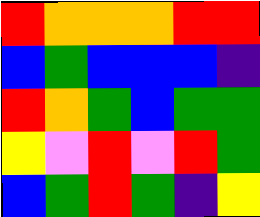[["red", "orange", "orange", "orange", "red", "red"], ["blue", "green", "blue", "blue", "blue", "indigo"], ["red", "orange", "green", "blue", "green", "green"], ["yellow", "violet", "red", "violet", "red", "green"], ["blue", "green", "red", "green", "indigo", "yellow"]]